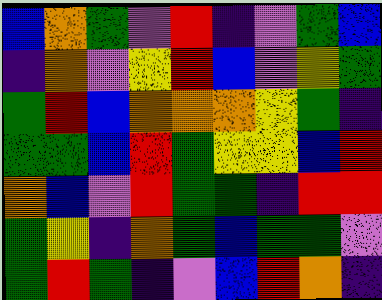[["blue", "orange", "green", "violet", "red", "indigo", "violet", "green", "blue"], ["indigo", "orange", "violet", "yellow", "red", "blue", "violet", "yellow", "green"], ["green", "red", "blue", "orange", "orange", "orange", "yellow", "green", "indigo"], ["green", "green", "blue", "red", "green", "yellow", "yellow", "blue", "red"], ["orange", "blue", "violet", "red", "green", "green", "indigo", "red", "red"], ["green", "yellow", "indigo", "orange", "green", "blue", "green", "green", "violet"], ["green", "red", "green", "indigo", "violet", "blue", "red", "orange", "indigo"]]